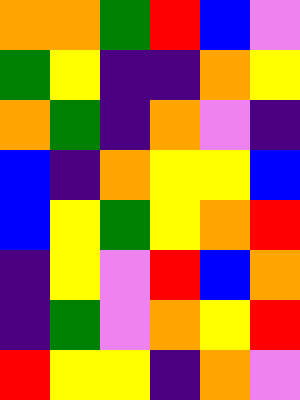[["orange", "orange", "green", "red", "blue", "violet"], ["green", "yellow", "indigo", "indigo", "orange", "yellow"], ["orange", "green", "indigo", "orange", "violet", "indigo"], ["blue", "indigo", "orange", "yellow", "yellow", "blue"], ["blue", "yellow", "green", "yellow", "orange", "red"], ["indigo", "yellow", "violet", "red", "blue", "orange"], ["indigo", "green", "violet", "orange", "yellow", "red"], ["red", "yellow", "yellow", "indigo", "orange", "violet"]]